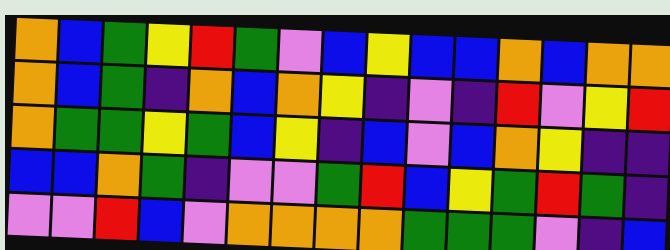[["orange", "blue", "green", "yellow", "red", "green", "violet", "blue", "yellow", "blue", "blue", "orange", "blue", "orange", "orange"], ["orange", "blue", "green", "indigo", "orange", "blue", "orange", "yellow", "indigo", "violet", "indigo", "red", "violet", "yellow", "red"], ["orange", "green", "green", "yellow", "green", "blue", "yellow", "indigo", "blue", "violet", "blue", "orange", "yellow", "indigo", "indigo"], ["blue", "blue", "orange", "green", "indigo", "violet", "violet", "green", "red", "blue", "yellow", "green", "red", "green", "indigo"], ["violet", "violet", "red", "blue", "violet", "orange", "orange", "orange", "orange", "green", "green", "green", "violet", "indigo", "blue"]]